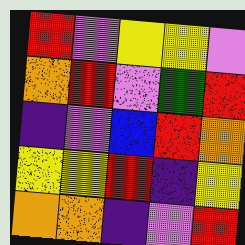[["red", "violet", "yellow", "yellow", "violet"], ["orange", "red", "violet", "green", "red"], ["indigo", "violet", "blue", "red", "orange"], ["yellow", "yellow", "red", "indigo", "yellow"], ["orange", "orange", "indigo", "violet", "red"]]